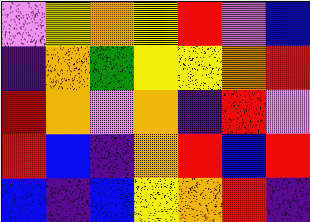[["violet", "yellow", "orange", "yellow", "red", "violet", "blue"], ["indigo", "orange", "green", "yellow", "yellow", "orange", "red"], ["red", "orange", "violet", "orange", "indigo", "red", "violet"], ["red", "blue", "indigo", "orange", "red", "blue", "red"], ["blue", "indigo", "blue", "yellow", "orange", "red", "indigo"]]